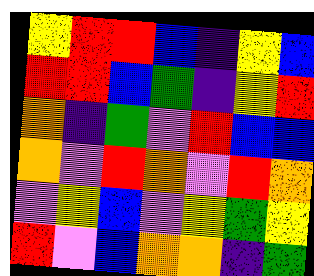[["yellow", "red", "red", "blue", "indigo", "yellow", "blue"], ["red", "red", "blue", "green", "indigo", "yellow", "red"], ["orange", "indigo", "green", "violet", "red", "blue", "blue"], ["orange", "violet", "red", "orange", "violet", "red", "orange"], ["violet", "yellow", "blue", "violet", "yellow", "green", "yellow"], ["red", "violet", "blue", "orange", "orange", "indigo", "green"]]